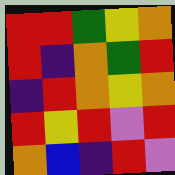[["red", "red", "green", "yellow", "orange"], ["red", "indigo", "orange", "green", "red"], ["indigo", "red", "orange", "yellow", "orange"], ["red", "yellow", "red", "violet", "red"], ["orange", "blue", "indigo", "red", "violet"]]